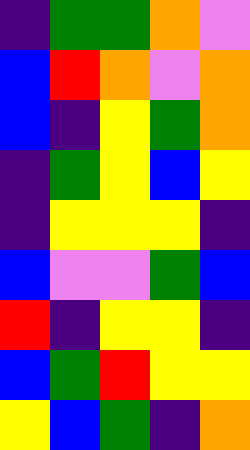[["indigo", "green", "green", "orange", "violet"], ["blue", "red", "orange", "violet", "orange"], ["blue", "indigo", "yellow", "green", "orange"], ["indigo", "green", "yellow", "blue", "yellow"], ["indigo", "yellow", "yellow", "yellow", "indigo"], ["blue", "violet", "violet", "green", "blue"], ["red", "indigo", "yellow", "yellow", "indigo"], ["blue", "green", "red", "yellow", "yellow"], ["yellow", "blue", "green", "indigo", "orange"]]